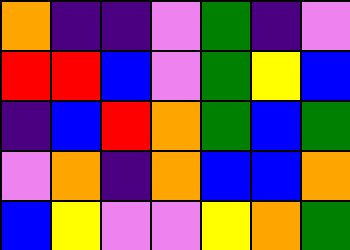[["orange", "indigo", "indigo", "violet", "green", "indigo", "violet"], ["red", "red", "blue", "violet", "green", "yellow", "blue"], ["indigo", "blue", "red", "orange", "green", "blue", "green"], ["violet", "orange", "indigo", "orange", "blue", "blue", "orange"], ["blue", "yellow", "violet", "violet", "yellow", "orange", "green"]]